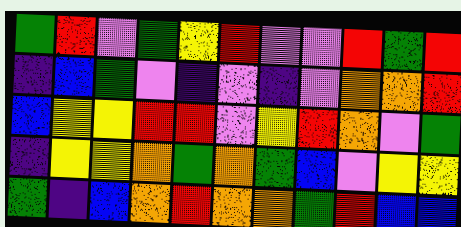[["green", "red", "violet", "green", "yellow", "red", "violet", "violet", "red", "green", "red"], ["indigo", "blue", "green", "violet", "indigo", "violet", "indigo", "violet", "orange", "orange", "red"], ["blue", "yellow", "yellow", "red", "red", "violet", "yellow", "red", "orange", "violet", "green"], ["indigo", "yellow", "yellow", "orange", "green", "orange", "green", "blue", "violet", "yellow", "yellow"], ["green", "indigo", "blue", "orange", "red", "orange", "orange", "green", "red", "blue", "blue"]]